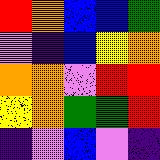[["red", "orange", "blue", "blue", "green"], ["violet", "indigo", "blue", "yellow", "orange"], ["orange", "orange", "violet", "red", "red"], ["yellow", "orange", "green", "green", "red"], ["indigo", "violet", "blue", "violet", "indigo"]]